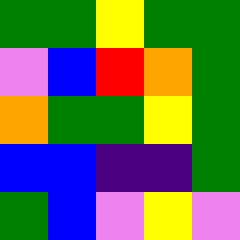[["green", "green", "yellow", "green", "green"], ["violet", "blue", "red", "orange", "green"], ["orange", "green", "green", "yellow", "green"], ["blue", "blue", "indigo", "indigo", "green"], ["green", "blue", "violet", "yellow", "violet"]]